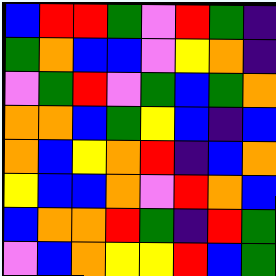[["blue", "red", "red", "green", "violet", "red", "green", "indigo"], ["green", "orange", "blue", "blue", "violet", "yellow", "orange", "indigo"], ["violet", "green", "red", "violet", "green", "blue", "green", "orange"], ["orange", "orange", "blue", "green", "yellow", "blue", "indigo", "blue"], ["orange", "blue", "yellow", "orange", "red", "indigo", "blue", "orange"], ["yellow", "blue", "blue", "orange", "violet", "red", "orange", "blue"], ["blue", "orange", "orange", "red", "green", "indigo", "red", "green"], ["violet", "blue", "orange", "yellow", "yellow", "red", "blue", "green"]]